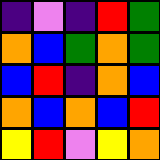[["indigo", "violet", "indigo", "red", "green"], ["orange", "blue", "green", "orange", "green"], ["blue", "red", "indigo", "orange", "blue"], ["orange", "blue", "orange", "blue", "red"], ["yellow", "red", "violet", "yellow", "orange"]]